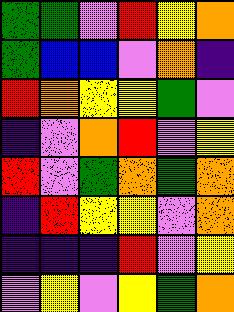[["green", "green", "violet", "red", "yellow", "orange"], ["green", "blue", "blue", "violet", "orange", "indigo"], ["red", "orange", "yellow", "yellow", "green", "violet"], ["indigo", "violet", "orange", "red", "violet", "yellow"], ["red", "violet", "green", "orange", "green", "orange"], ["indigo", "red", "yellow", "yellow", "violet", "orange"], ["indigo", "indigo", "indigo", "red", "violet", "yellow"], ["violet", "yellow", "violet", "yellow", "green", "orange"]]